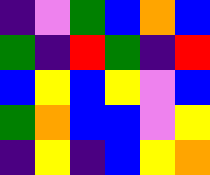[["indigo", "violet", "green", "blue", "orange", "blue"], ["green", "indigo", "red", "green", "indigo", "red"], ["blue", "yellow", "blue", "yellow", "violet", "blue"], ["green", "orange", "blue", "blue", "violet", "yellow"], ["indigo", "yellow", "indigo", "blue", "yellow", "orange"]]